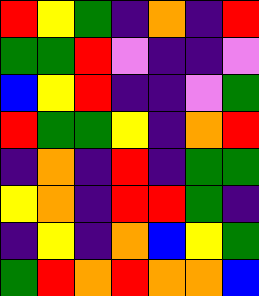[["red", "yellow", "green", "indigo", "orange", "indigo", "red"], ["green", "green", "red", "violet", "indigo", "indigo", "violet"], ["blue", "yellow", "red", "indigo", "indigo", "violet", "green"], ["red", "green", "green", "yellow", "indigo", "orange", "red"], ["indigo", "orange", "indigo", "red", "indigo", "green", "green"], ["yellow", "orange", "indigo", "red", "red", "green", "indigo"], ["indigo", "yellow", "indigo", "orange", "blue", "yellow", "green"], ["green", "red", "orange", "red", "orange", "orange", "blue"]]